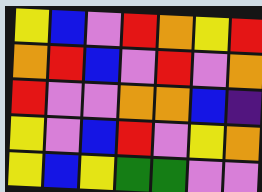[["yellow", "blue", "violet", "red", "orange", "yellow", "red"], ["orange", "red", "blue", "violet", "red", "violet", "orange"], ["red", "violet", "violet", "orange", "orange", "blue", "indigo"], ["yellow", "violet", "blue", "red", "violet", "yellow", "orange"], ["yellow", "blue", "yellow", "green", "green", "violet", "violet"]]